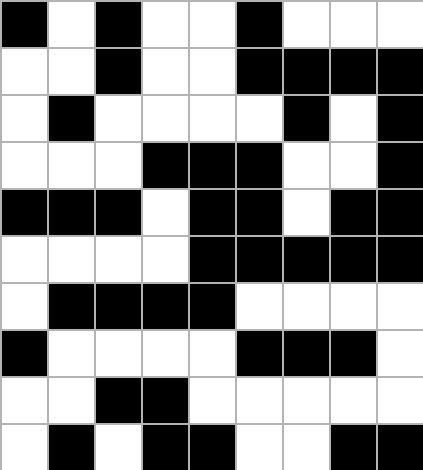[["black", "white", "black", "white", "white", "black", "white", "white", "white"], ["white", "white", "black", "white", "white", "black", "black", "black", "black"], ["white", "black", "white", "white", "white", "white", "black", "white", "black"], ["white", "white", "white", "black", "black", "black", "white", "white", "black"], ["black", "black", "black", "white", "black", "black", "white", "black", "black"], ["white", "white", "white", "white", "black", "black", "black", "black", "black"], ["white", "black", "black", "black", "black", "white", "white", "white", "white"], ["black", "white", "white", "white", "white", "black", "black", "black", "white"], ["white", "white", "black", "black", "white", "white", "white", "white", "white"], ["white", "black", "white", "black", "black", "white", "white", "black", "black"]]